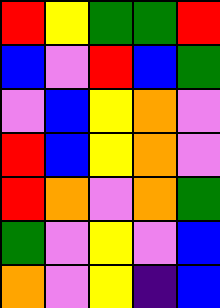[["red", "yellow", "green", "green", "red"], ["blue", "violet", "red", "blue", "green"], ["violet", "blue", "yellow", "orange", "violet"], ["red", "blue", "yellow", "orange", "violet"], ["red", "orange", "violet", "orange", "green"], ["green", "violet", "yellow", "violet", "blue"], ["orange", "violet", "yellow", "indigo", "blue"]]